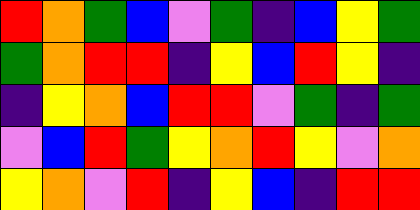[["red", "orange", "green", "blue", "violet", "green", "indigo", "blue", "yellow", "green"], ["green", "orange", "red", "red", "indigo", "yellow", "blue", "red", "yellow", "indigo"], ["indigo", "yellow", "orange", "blue", "red", "red", "violet", "green", "indigo", "green"], ["violet", "blue", "red", "green", "yellow", "orange", "red", "yellow", "violet", "orange"], ["yellow", "orange", "violet", "red", "indigo", "yellow", "blue", "indigo", "red", "red"]]